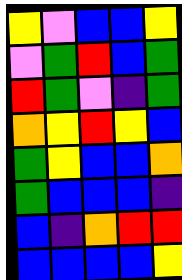[["yellow", "violet", "blue", "blue", "yellow"], ["violet", "green", "red", "blue", "green"], ["red", "green", "violet", "indigo", "green"], ["orange", "yellow", "red", "yellow", "blue"], ["green", "yellow", "blue", "blue", "orange"], ["green", "blue", "blue", "blue", "indigo"], ["blue", "indigo", "orange", "red", "red"], ["blue", "blue", "blue", "blue", "yellow"]]